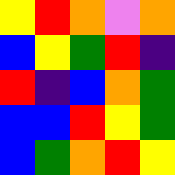[["yellow", "red", "orange", "violet", "orange"], ["blue", "yellow", "green", "red", "indigo"], ["red", "indigo", "blue", "orange", "green"], ["blue", "blue", "red", "yellow", "green"], ["blue", "green", "orange", "red", "yellow"]]